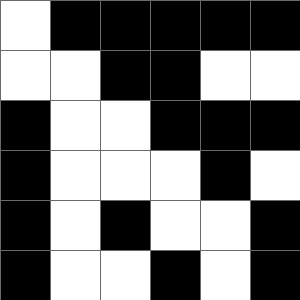[["white", "black", "black", "black", "black", "black"], ["white", "white", "black", "black", "white", "white"], ["black", "white", "white", "black", "black", "black"], ["black", "white", "white", "white", "black", "white"], ["black", "white", "black", "white", "white", "black"], ["black", "white", "white", "black", "white", "black"]]